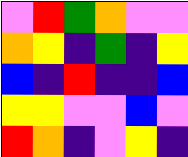[["violet", "red", "green", "orange", "violet", "violet"], ["orange", "yellow", "indigo", "green", "indigo", "yellow"], ["blue", "indigo", "red", "indigo", "indigo", "blue"], ["yellow", "yellow", "violet", "violet", "blue", "violet"], ["red", "orange", "indigo", "violet", "yellow", "indigo"]]